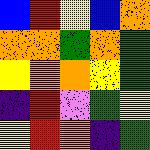[["blue", "red", "yellow", "blue", "orange"], ["orange", "orange", "green", "orange", "green"], ["yellow", "orange", "orange", "yellow", "green"], ["indigo", "red", "violet", "green", "yellow"], ["yellow", "red", "orange", "indigo", "green"]]